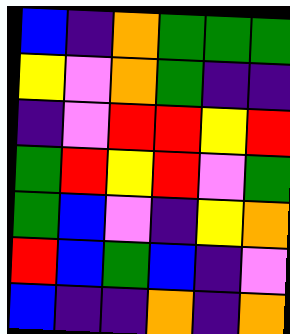[["blue", "indigo", "orange", "green", "green", "green"], ["yellow", "violet", "orange", "green", "indigo", "indigo"], ["indigo", "violet", "red", "red", "yellow", "red"], ["green", "red", "yellow", "red", "violet", "green"], ["green", "blue", "violet", "indigo", "yellow", "orange"], ["red", "blue", "green", "blue", "indigo", "violet"], ["blue", "indigo", "indigo", "orange", "indigo", "orange"]]